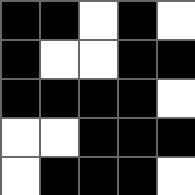[["black", "black", "white", "black", "white"], ["black", "white", "white", "black", "black"], ["black", "black", "black", "black", "white"], ["white", "white", "black", "black", "black"], ["white", "black", "black", "black", "white"]]